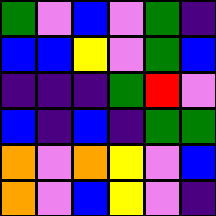[["green", "violet", "blue", "violet", "green", "indigo"], ["blue", "blue", "yellow", "violet", "green", "blue"], ["indigo", "indigo", "indigo", "green", "red", "violet"], ["blue", "indigo", "blue", "indigo", "green", "green"], ["orange", "violet", "orange", "yellow", "violet", "blue"], ["orange", "violet", "blue", "yellow", "violet", "indigo"]]